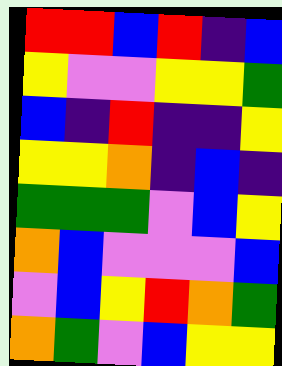[["red", "red", "blue", "red", "indigo", "blue"], ["yellow", "violet", "violet", "yellow", "yellow", "green"], ["blue", "indigo", "red", "indigo", "indigo", "yellow"], ["yellow", "yellow", "orange", "indigo", "blue", "indigo"], ["green", "green", "green", "violet", "blue", "yellow"], ["orange", "blue", "violet", "violet", "violet", "blue"], ["violet", "blue", "yellow", "red", "orange", "green"], ["orange", "green", "violet", "blue", "yellow", "yellow"]]